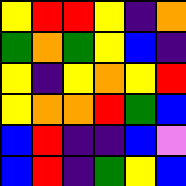[["yellow", "red", "red", "yellow", "indigo", "orange"], ["green", "orange", "green", "yellow", "blue", "indigo"], ["yellow", "indigo", "yellow", "orange", "yellow", "red"], ["yellow", "orange", "orange", "red", "green", "blue"], ["blue", "red", "indigo", "indigo", "blue", "violet"], ["blue", "red", "indigo", "green", "yellow", "blue"]]